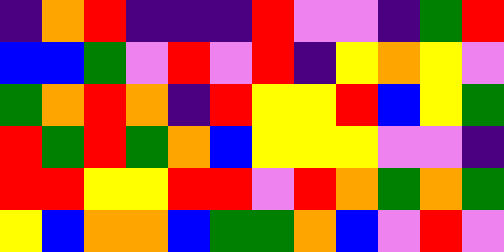[["indigo", "orange", "red", "indigo", "indigo", "indigo", "red", "violet", "violet", "indigo", "green", "red"], ["blue", "blue", "green", "violet", "red", "violet", "red", "indigo", "yellow", "orange", "yellow", "violet"], ["green", "orange", "red", "orange", "indigo", "red", "yellow", "yellow", "red", "blue", "yellow", "green"], ["red", "green", "red", "green", "orange", "blue", "yellow", "yellow", "yellow", "violet", "violet", "indigo"], ["red", "red", "yellow", "yellow", "red", "red", "violet", "red", "orange", "green", "orange", "green"], ["yellow", "blue", "orange", "orange", "blue", "green", "green", "orange", "blue", "violet", "red", "violet"]]